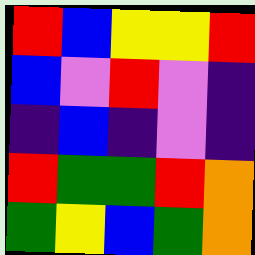[["red", "blue", "yellow", "yellow", "red"], ["blue", "violet", "red", "violet", "indigo"], ["indigo", "blue", "indigo", "violet", "indigo"], ["red", "green", "green", "red", "orange"], ["green", "yellow", "blue", "green", "orange"]]